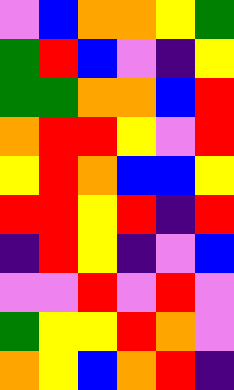[["violet", "blue", "orange", "orange", "yellow", "green"], ["green", "red", "blue", "violet", "indigo", "yellow"], ["green", "green", "orange", "orange", "blue", "red"], ["orange", "red", "red", "yellow", "violet", "red"], ["yellow", "red", "orange", "blue", "blue", "yellow"], ["red", "red", "yellow", "red", "indigo", "red"], ["indigo", "red", "yellow", "indigo", "violet", "blue"], ["violet", "violet", "red", "violet", "red", "violet"], ["green", "yellow", "yellow", "red", "orange", "violet"], ["orange", "yellow", "blue", "orange", "red", "indigo"]]